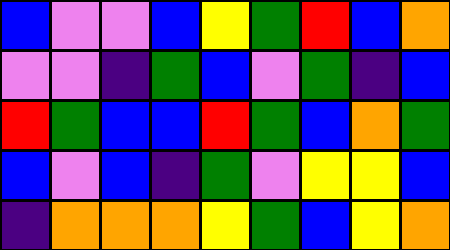[["blue", "violet", "violet", "blue", "yellow", "green", "red", "blue", "orange"], ["violet", "violet", "indigo", "green", "blue", "violet", "green", "indigo", "blue"], ["red", "green", "blue", "blue", "red", "green", "blue", "orange", "green"], ["blue", "violet", "blue", "indigo", "green", "violet", "yellow", "yellow", "blue"], ["indigo", "orange", "orange", "orange", "yellow", "green", "blue", "yellow", "orange"]]